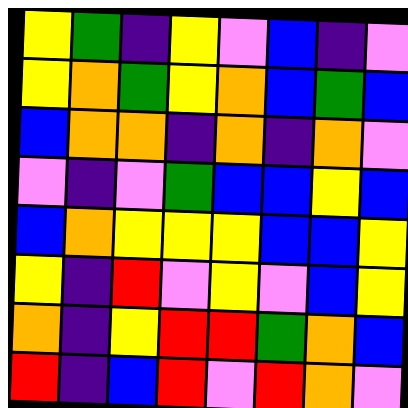[["yellow", "green", "indigo", "yellow", "violet", "blue", "indigo", "violet"], ["yellow", "orange", "green", "yellow", "orange", "blue", "green", "blue"], ["blue", "orange", "orange", "indigo", "orange", "indigo", "orange", "violet"], ["violet", "indigo", "violet", "green", "blue", "blue", "yellow", "blue"], ["blue", "orange", "yellow", "yellow", "yellow", "blue", "blue", "yellow"], ["yellow", "indigo", "red", "violet", "yellow", "violet", "blue", "yellow"], ["orange", "indigo", "yellow", "red", "red", "green", "orange", "blue"], ["red", "indigo", "blue", "red", "violet", "red", "orange", "violet"]]